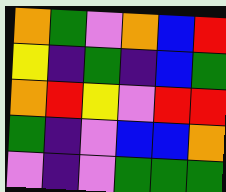[["orange", "green", "violet", "orange", "blue", "red"], ["yellow", "indigo", "green", "indigo", "blue", "green"], ["orange", "red", "yellow", "violet", "red", "red"], ["green", "indigo", "violet", "blue", "blue", "orange"], ["violet", "indigo", "violet", "green", "green", "green"]]